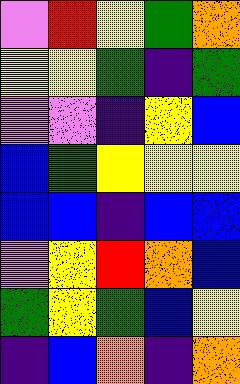[["violet", "red", "yellow", "green", "orange"], ["yellow", "yellow", "green", "indigo", "green"], ["violet", "violet", "indigo", "yellow", "blue"], ["blue", "green", "yellow", "yellow", "yellow"], ["blue", "blue", "indigo", "blue", "blue"], ["violet", "yellow", "red", "orange", "blue"], ["green", "yellow", "green", "blue", "yellow"], ["indigo", "blue", "orange", "indigo", "orange"]]